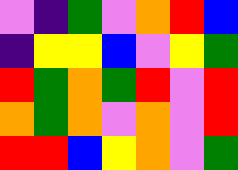[["violet", "indigo", "green", "violet", "orange", "red", "blue"], ["indigo", "yellow", "yellow", "blue", "violet", "yellow", "green"], ["red", "green", "orange", "green", "red", "violet", "red"], ["orange", "green", "orange", "violet", "orange", "violet", "red"], ["red", "red", "blue", "yellow", "orange", "violet", "green"]]